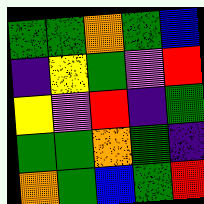[["green", "green", "orange", "green", "blue"], ["indigo", "yellow", "green", "violet", "red"], ["yellow", "violet", "red", "indigo", "green"], ["green", "green", "orange", "green", "indigo"], ["orange", "green", "blue", "green", "red"]]